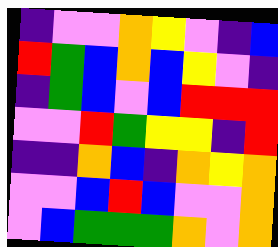[["indigo", "violet", "violet", "orange", "yellow", "violet", "indigo", "blue"], ["red", "green", "blue", "orange", "blue", "yellow", "violet", "indigo"], ["indigo", "green", "blue", "violet", "blue", "red", "red", "red"], ["violet", "violet", "red", "green", "yellow", "yellow", "indigo", "red"], ["indigo", "indigo", "orange", "blue", "indigo", "orange", "yellow", "orange"], ["violet", "violet", "blue", "red", "blue", "violet", "violet", "orange"], ["violet", "blue", "green", "green", "green", "orange", "violet", "orange"]]